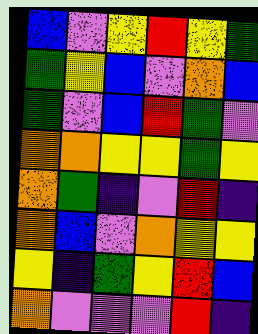[["blue", "violet", "yellow", "red", "yellow", "green"], ["green", "yellow", "blue", "violet", "orange", "blue"], ["green", "violet", "blue", "red", "green", "violet"], ["orange", "orange", "yellow", "yellow", "green", "yellow"], ["orange", "green", "indigo", "violet", "red", "indigo"], ["orange", "blue", "violet", "orange", "yellow", "yellow"], ["yellow", "indigo", "green", "yellow", "red", "blue"], ["orange", "violet", "violet", "violet", "red", "indigo"]]